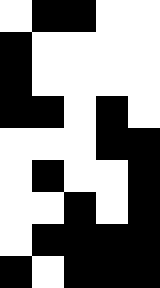[["white", "black", "black", "white", "white"], ["black", "white", "white", "white", "white"], ["black", "white", "white", "white", "white"], ["black", "black", "white", "black", "white"], ["white", "white", "white", "black", "black"], ["white", "black", "white", "white", "black"], ["white", "white", "black", "white", "black"], ["white", "black", "black", "black", "black"], ["black", "white", "black", "black", "black"]]